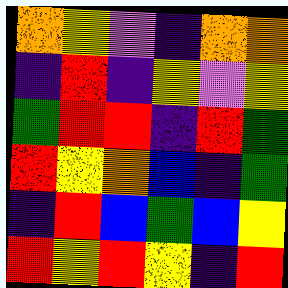[["orange", "yellow", "violet", "indigo", "orange", "orange"], ["indigo", "red", "indigo", "yellow", "violet", "yellow"], ["green", "red", "red", "indigo", "red", "green"], ["red", "yellow", "orange", "blue", "indigo", "green"], ["indigo", "red", "blue", "green", "blue", "yellow"], ["red", "yellow", "red", "yellow", "indigo", "red"]]